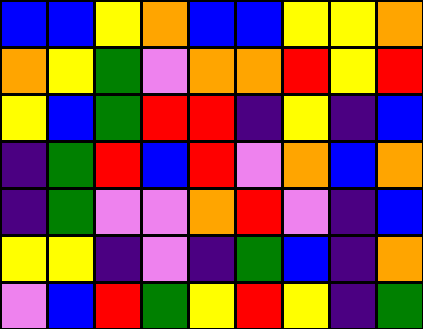[["blue", "blue", "yellow", "orange", "blue", "blue", "yellow", "yellow", "orange"], ["orange", "yellow", "green", "violet", "orange", "orange", "red", "yellow", "red"], ["yellow", "blue", "green", "red", "red", "indigo", "yellow", "indigo", "blue"], ["indigo", "green", "red", "blue", "red", "violet", "orange", "blue", "orange"], ["indigo", "green", "violet", "violet", "orange", "red", "violet", "indigo", "blue"], ["yellow", "yellow", "indigo", "violet", "indigo", "green", "blue", "indigo", "orange"], ["violet", "blue", "red", "green", "yellow", "red", "yellow", "indigo", "green"]]